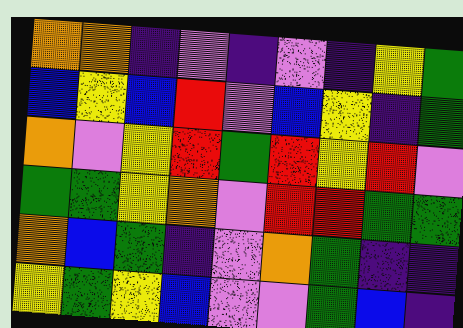[["orange", "orange", "indigo", "violet", "indigo", "violet", "indigo", "yellow", "green"], ["blue", "yellow", "blue", "red", "violet", "blue", "yellow", "indigo", "green"], ["orange", "violet", "yellow", "red", "green", "red", "yellow", "red", "violet"], ["green", "green", "yellow", "orange", "violet", "red", "red", "green", "green"], ["orange", "blue", "green", "indigo", "violet", "orange", "green", "indigo", "indigo"], ["yellow", "green", "yellow", "blue", "violet", "violet", "green", "blue", "indigo"]]